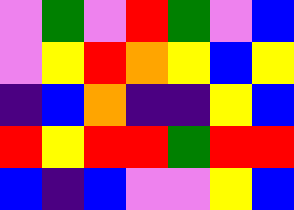[["violet", "green", "violet", "red", "green", "violet", "blue"], ["violet", "yellow", "red", "orange", "yellow", "blue", "yellow"], ["indigo", "blue", "orange", "indigo", "indigo", "yellow", "blue"], ["red", "yellow", "red", "red", "green", "red", "red"], ["blue", "indigo", "blue", "violet", "violet", "yellow", "blue"]]